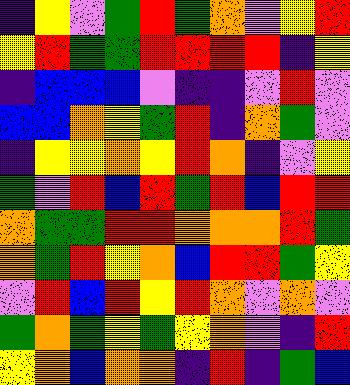[["indigo", "yellow", "violet", "green", "red", "green", "orange", "violet", "yellow", "red"], ["yellow", "red", "green", "green", "red", "red", "red", "red", "indigo", "yellow"], ["indigo", "blue", "blue", "blue", "violet", "indigo", "indigo", "violet", "red", "violet"], ["blue", "blue", "orange", "yellow", "green", "red", "indigo", "orange", "green", "violet"], ["indigo", "yellow", "yellow", "orange", "yellow", "red", "orange", "indigo", "violet", "yellow"], ["green", "violet", "red", "blue", "red", "green", "red", "blue", "red", "red"], ["orange", "green", "green", "red", "red", "orange", "orange", "orange", "red", "green"], ["orange", "green", "red", "yellow", "orange", "blue", "red", "red", "green", "yellow"], ["violet", "red", "blue", "red", "yellow", "red", "orange", "violet", "orange", "violet"], ["green", "orange", "green", "yellow", "green", "yellow", "orange", "violet", "indigo", "red"], ["yellow", "orange", "blue", "orange", "orange", "indigo", "red", "indigo", "green", "blue"]]